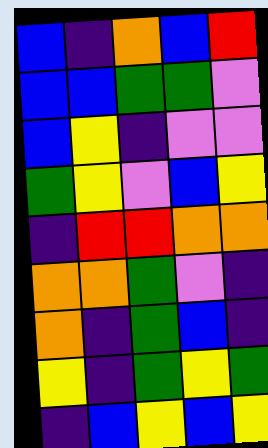[["blue", "indigo", "orange", "blue", "red"], ["blue", "blue", "green", "green", "violet"], ["blue", "yellow", "indigo", "violet", "violet"], ["green", "yellow", "violet", "blue", "yellow"], ["indigo", "red", "red", "orange", "orange"], ["orange", "orange", "green", "violet", "indigo"], ["orange", "indigo", "green", "blue", "indigo"], ["yellow", "indigo", "green", "yellow", "green"], ["indigo", "blue", "yellow", "blue", "yellow"]]